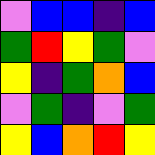[["violet", "blue", "blue", "indigo", "blue"], ["green", "red", "yellow", "green", "violet"], ["yellow", "indigo", "green", "orange", "blue"], ["violet", "green", "indigo", "violet", "green"], ["yellow", "blue", "orange", "red", "yellow"]]